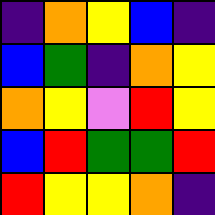[["indigo", "orange", "yellow", "blue", "indigo"], ["blue", "green", "indigo", "orange", "yellow"], ["orange", "yellow", "violet", "red", "yellow"], ["blue", "red", "green", "green", "red"], ["red", "yellow", "yellow", "orange", "indigo"]]